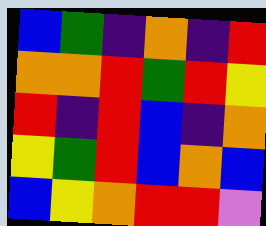[["blue", "green", "indigo", "orange", "indigo", "red"], ["orange", "orange", "red", "green", "red", "yellow"], ["red", "indigo", "red", "blue", "indigo", "orange"], ["yellow", "green", "red", "blue", "orange", "blue"], ["blue", "yellow", "orange", "red", "red", "violet"]]